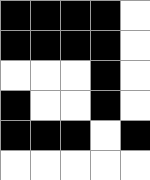[["black", "black", "black", "black", "white"], ["black", "black", "black", "black", "white"], ["white", "white", "white", "black", "white"], ["black", "white", "white", "black", "white"], ["black", "black", "black", "white", "black"], ["white", "white", "white", "white", "white"]]